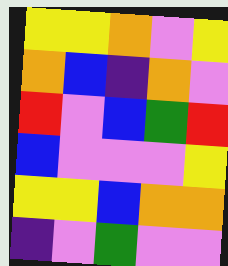[["yellow", "yellow", "orange", "violet", "yellow"], ["orange", "blue", "indigo", "orange", "violet"], ["red", "violet", "blue", "green", "red"], ["blue", "violet", "violet", "violet", "yellow"], ["yellow", "yellow", "blue", "orange", "orange"], ["indigo", "violet", "green", "violet", "violet"]]